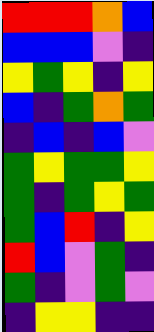[["red", "red", "red", "orange", "blue"], ["blue", "blue", "blue", "violet", "indigo"], ["yellow", "green", "yellow", "indigo", "yellow"], ["blue", "indigo", "green", "orange", "green"], ["indigo", "blue", "indigo", "blue", "violet"], ["green", "yellow", "green", "green", "yellow"], ["green", "indigo", "green", "yellow", "green"], ["green", "blue", "red", "indigo", "yellow"], ["red", "blue", "violet", "green", "indigo"], ["green", "indigo", "violet", "green", "violet"], ["indigo", "yellow", "yellow", "indigo", "indigo"]]